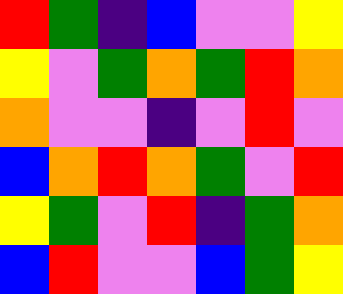[["red", "green", "indigo", "blue", "violet", "violet", "yellow"], ["yellow", "violet", "green", "orange", "green", "red", "orange"], ["orange", "violet", "violet", "indigo", "violet", "red", "violet"], ["blue", "orange", "red", "orange", "green", "violet", "red"], ["yellow", "green", "violet", "red", "indigo", "green", "orange"], ["blue", "red", "violet", "violet", "blue", "green", "yellow"]]